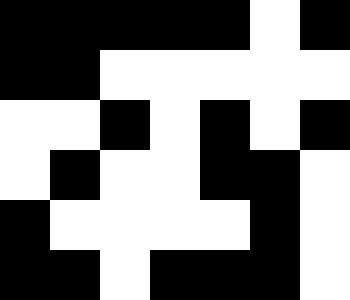[["black", "black", "black", "black", "black", "white", "black"], ["black", "black", "white", "white", "white", "white", "white"], ["white", "white", "black", "white", "black", "white", "black"], ["white", "black", "white", "white", "black", "black", "white"], ["black", "white", "white", "white", "white", "black", "white"], ["black", "black", "white", "black", "black", "black", "white"]]